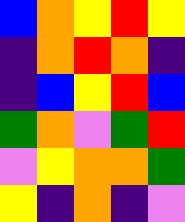[["blue", "orange", "yellow", "red", "yellow"], ["indigo", "orange", "red", "orange", "indigo"], ["indigo", "blue", "yellow", "red", "blue"], ["green", "orange", "violet", "green", "red"], ["violet", "yellow", "orange", "orange", "green"], ["yellow", "indigo", "orange", "indigo", "violet"]]